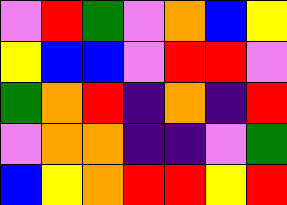[["violet", "red", "green", "violet", "orange", "blue", "yellow"], ["yellow", "blue", "blue", "violet", "red", "red", "violet"], ["green", "orange", "red", "indigo", "orange", "indigo", "red"], ["violet", "orange", "orange", "indigo", "indigo", "violet", "green"], ["blue", "yellow", "orange", "red", "red", "yellow", "red"]]